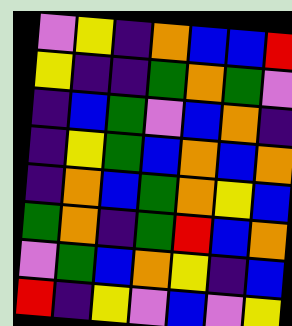[["violet", "yellow", "indigo", "orange", "blue", "blue", "red"], ["yellow", "indigo", "indigo", "green", "orange", "green", "violet"], ["indigo", "blue", "green", "violet", "blue", "orange", "indigo"], ["indigo", "yellow", "green", "blue", "orange", "blue", "orange"], ["indigo", "orange", "blue", "green", "orange", "yellow", "blue"], ["green", "orange", "indigo", "green", "red", "blue", "orange"], ["violet", "green", "blue", "orange", "yellow", "indigo", "blue"], ["red", "indigo", "yellow", "violet", "blue", "violet", "yellow"]]